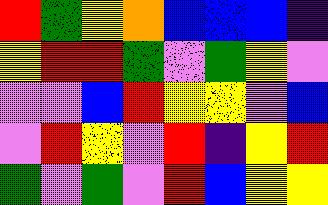[["red", "green", "yellow", "orange", "blue", "blue", "blue", "indigo"], ["yellow", "red", "red", "green", "violet", "green", "yellow", "violet"], ["violet", "violet", "blue", "red", "yellow", "yellow", "violet", "blue"], ["violet", "red", "yellow", "violet", "red", "indigo", "yellow", "red"], ["green", "violet", "green", "violet", "red", "blue", "yellow", "yellow"]]